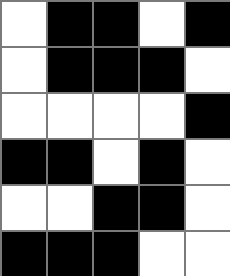[["white", "black", "black", "white", "black"], ["white", "black", "black", "black", "white"], ["white", "white", "white", "white", "black"], ["black", "black", "white", "black", "white"], ["white", "white", "black", "black", "white"], ["black", "black", "black", "white", "white"]]